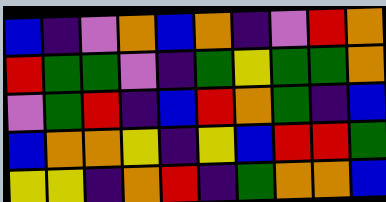[["blue", "indigo", "violet", "orange", "blue", "orange", "indigo", "violet", "red", "orange"], ["red", "green", "green", "violet", "indigo", "green", "yellow", "green", "green", "orange"], ["violet", "green", "red", "indigo", "blue", "red", "orange", "green", "indigo", "blue"], ["blue", "orange", "orange", "yellow", "indigo", "yellow", "blue", "red", "red", "green"], ["yellow", "yellow", "indigo", "orange", "red", "indigo", "green", "orange", "orange", "blue"]]